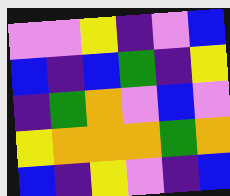[["violet", "violet", "yellow", "indigo", "violet", "blue"], ["blue", "indigo", "blue", "green", "indigo", "yellow"], ["indigo", "green", "orange", "violet", "blue", "violet"], ["yellow", "orange", "orange", "orange", "green", "orange"], ["blue", "indigo", "yellow", "violet", "indigo", "blue"]]